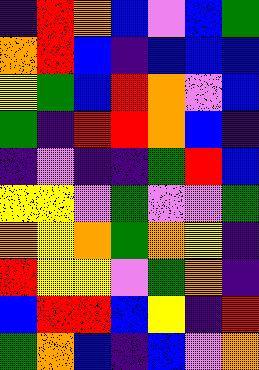[["indigo", "red", "orange", "blue", "violet", "blue", "green"], ["orange", "red", "blue", "indigo", "blue", "blue", "blue"], ["yellow", "green", "blue", "red", "orange", "violet", "blue"], ["green", "indigo", "red", "red", "orange", "blue", "indigo"], ["indigo", "violet", "indigo", "indigo", "green", "red", "blue"], ["yellow", "yellow", "violet", "green", "violet", "violet", "green"], ["orange", "yellow", "orange", "green", "orange", "yellow", "indigo"], ["red", "yellow", "yellow", "violet", "green", "orange", "indigo"], ["blue", "red", "red", "blue", "yellow", "indigo", "red"], ["green", "orange", "blue", "indigo", "blue", "violet", "orange"]]